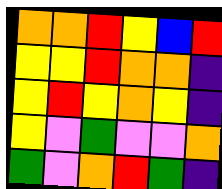[["orange", "orange", "red", "yellow", "blue", "red"], ["yellow", "yellow", "red", "orange", "orange", "indigo"], ["yellow", "red", "yellow", "orange", "yellow", "indigo"], ["yellow", "violet", "green", "violet", "violet", "orange"], ["green", "violet", "orange", "red", "green", "indigo"]]